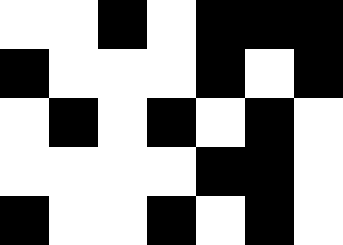[["white", "white", "black", "white", "black", "black", "black"], ["black", "white", "white", "white", "black", "white", "black"], ["white", "black", "white", "black", "white", "black", "white"], ["white", "white", "white", "white", "black", "black", "white"], ["black", "white", "white", "black", "white", "black", "white"]]